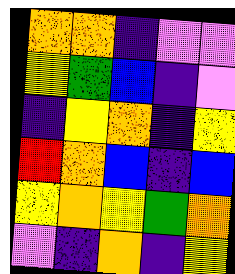[["orange", "orange", "indigo", "violet", "violet"], ["yellow", "green", "blue", "indigo", "violet"], ["indigo", "yellow", "orange", "indigo", "yellow"], ["red", "orange", "blue", "indigo", "blue"], ["yellow", "orange", "yellow", "green", "orange"], ["violet", "indigo", "orange", "indigo", "yellow"]]